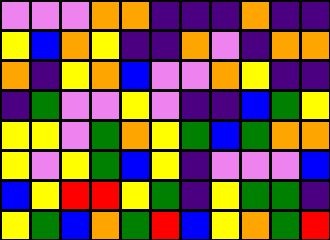[["violet", "violet", "violet", "orange", "orange", "indigo", "indigo", "indigo", "orange", "indigo", "indigo"], ["yellow", "blue", "orange", "yellow", "indigo", "indigo", "orange", "violet", "indigo", "orange", "orange"], ["orange", "indigo", "yellow", "orange", "blue", "violet", "violet", "orange", "yellow", "indigo", "indigo"], ["indigo", "green", "violet", "violet", "yellow", "violet", "indigo", "indigo", "blue", "green", "yellow"], ["yellow", "yellow", "violet", "green", "orange", "yellow", "green", "blue", "green", "orange", "orange"], ["yellow", "violet", "yellow", "green", "blue", "yellow", "indigo", "violet", "violet", "violet", "blue"], ["blue", "yellow", "red", "red", "yellow", "green", "indigo", "yellow", "green", "green", "indigo"], ["yellow", "green", "blue", "orange", "green", "red", "blue", "yellow", "orange", "green", "red"]]